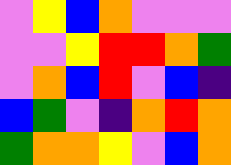[["violet", "yellow", "blue", "orange", "violet", "violet", "violet"], ["violet", "violet", "yellow", "red", "red", "orange", "green"], ["violet", "orange", "blue", "red", "violet", "blue", "indigo"], ["blue", "green", "violet", "indigo", "orange", "red", "orange"], ["green", "orange", "orange", "yellow", "violet", "blue", "orange"]]